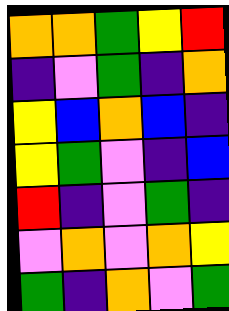[["orange", "orange", "green", "yellow", "red"], ["indigo", "violet", "green", "indigo", "orange"], ["yellow", "blue", "orange", "blue", "indigo"], ["yellow", "green", "violet", "indigo", "blue"], ["red", "indigo", "violet", "green", "indigo"], ["violet", "orange", "violet", "orange", "yellow"], ["green", "indigo", "orange", "violet", "green"]]